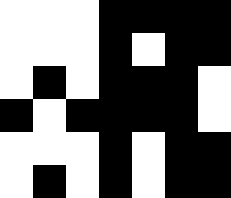[["white", "white", "white", "black", "black", "black", "black"], ["white", "white", "white", "black", "white", "black", "black"], ["white", "black", "white", "black", "black", "black", "white"], ["black", "white", "black", "black", "black", "black", "white"], ["white", "white", "white", "black", "white", "black", "black"], ["white", "black", "white", "black", "white", "black", "black"]]